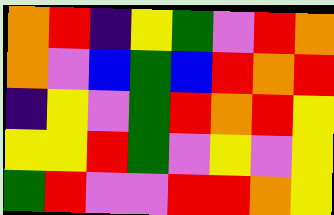[["orange", "red", "indigo", "yellow", "green", "violet", "red", "orange"], ["orange", "violet", "blue", "green", "blue", "red", "orange", "red"], ["indigo", "yellow", "violet", "green", "red", "orange", "red", "yellow"], ["yellow", "yellow", "red", "green", "violet", "yellow", "violet", "yellow"], ["green", "red", "violet", "violet", "red", "red", "orange", "yellow"]]